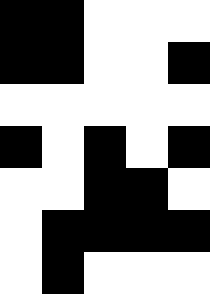[["black", "black", "white", "white", "white"], ["black", "black", "white", "white", "black"], ["white", "white", "white", "white", "white"], ["black", "white", "black", "white", "black"], ["white", "white", "black", "black", "white"], ["white", "black", "black", "black", "black"], ["white", "black", "white", "white", "white"]]